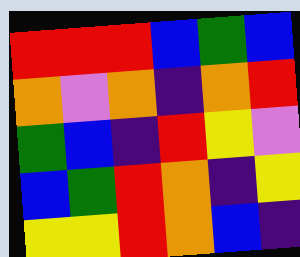[["red", "red", "red", "blue", "green", "blue"], ["orange", "violet", "orange", "indigo", "orange", "red"], ["green", "blue", "indigo", "red", "yellow", "violet"], ["blue", "green", "red", "orange", "indigo", "yellow"], ["yellow", "yellow", "red", "orange", "blue", "indigo"]]